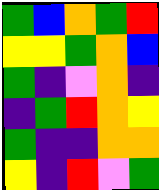[["green", "blue", "orange", "green", "red"], ["yellow", "yellow", "green", "orange", "blue"], ["green", "indigo", "violet", "orange", "indigo"], ["indigo", "green", "red", "orange", "yellow"], ["green", "indigo", "indigo", "orange", "orange"], ["yellow", "indigo", "red", "violet", "green"]]